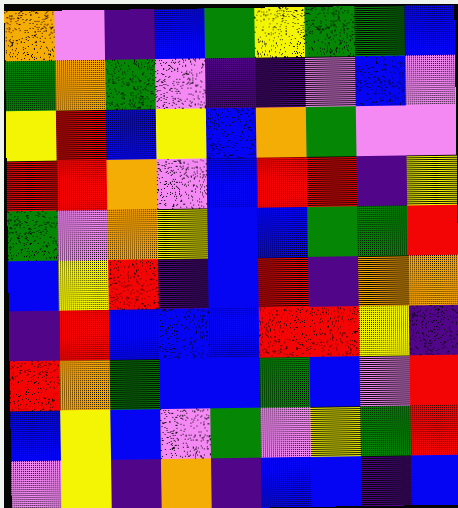[["orange", "violet", "indigo", "blue", "green", "yellow", "green", "green", "blue"], ["green", "orange", "green", "violet", "indigo", "indigo", "violet", "blue", "violet"], ["yellow", "red", "blue", "yellow", "blue", "orange", "green", "violet", "violet"], ["red", "red", "orange", "violet", "blue", "red", "red", "indigo", "yellow"], ["green", "violet", "orange", "yellow", "blue", "blue", "green", "green", "red"], ["blue", "yellow", "red", "indigo", "blue", "red", "indigo", "orange", "orange"], ["indigo", "red", "blue", "blue", "blue", "red", "red", "yellow", "indigo"], ["red", "orange", "green", "blue", "blue", "green", "blue", "violet", "red"], ["blue", "yellow", "blue", "violet", "green", "violet", "yellow", "green", "red"], ["violet", "yellow", "indigo", "orange", "indigo", "blue", "blue", "indigo", "blue"]]